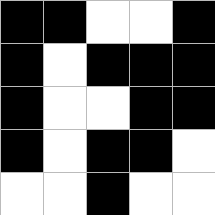[["black", "black", "white", "white", "black"], ["black", "white", "black", "black", "black"], ["black", "white", "white", "black", "black"], ["black", "white", "black", "black", "white"], ["white", "white", "black", "white", "white"]]